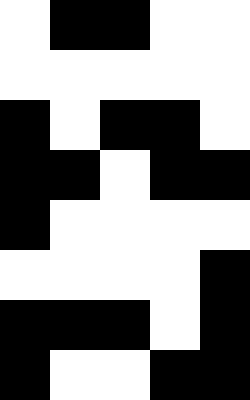[["white", "black", "black", "white", "white"], ["white", "white", "white", "white", "white"], ["black", "white", "black", "black", "white"], ["black", "black", "white", "black", "black"], ["black", "white", "white", "white", "white"], ["white", "white", "white", "white", "black"], ["black", "black", "black", "white", "black"], ["black", "white", "white", "black", "black"]]